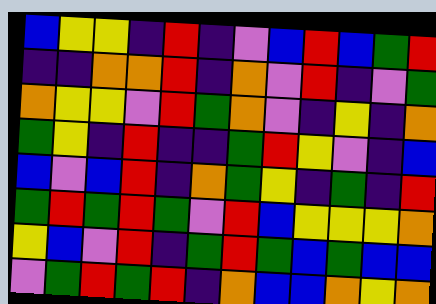[["blue", "yellow", "yellow", "indigo", "red", "indigo", "violet", "blue", "red", "blue", "green", "red"], ["indigo", "indigo", "orange", "orange", "red", "indigo", "orange", "violet", "red", "indigo", "violet", "green"], ["orange", "yellow", "yellow", "violet", "red", "green", "orange", "violet", "indigo", "yellow", "indigo", "orange"], ["green", "yellow", "indigo", "red", "indigo", "indigo", "green", "red", "yellow", "violet", "indigo", "blue"], ["blue", "violet", "blue", "red", "indigo", "orange", "green", "yellow", "indigo", "green", "indigo", "red"], ["green", "red", "green", "red", "green", "violet", "red", "blue", "yellow", "yellow", "yellow", "orange"], ["yellow", "blue", "violet", "red", "indigo", "green", "red", "green", "blue", "green", "blue", "blue"], ["violet", "green", "red", "green", "red", "indigo", "orange", "blue", "blue", "orange", "yellow", "orange"]]